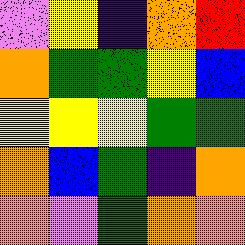[["violet", "yellow", "indigo", "orange", "red"], ["orange", "green", "green", "yellow", "blue"], ["yellow", "yellow", "yellow", "green", "green"], ["orange", "blue", "green", "indigo", "orange"], ["orange", "violet", "green", "orange", "orange"]]